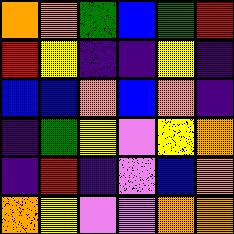[["orange", "orange", "green", "blue", "green", "red"], ["red", "yellow", "indigo", "indigo", "yellow", "indigo"], ["blue", "blue", "orange", "blue", "orange", "indigo"], ["indigo", "green", "yellow", "violet", "yellow", "orange"], ["indigo", "red", "indigo", "violet", "blue", "orange"], ["orange", "yellow", "violet", "violet", "orange", "orange"]]